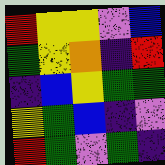[["red", "yellow", "yellow", "violet", "blue"], ["green", "yellow", "orange", "indigo", "red"], ["indigo", "blue", "yellow", "green", "green"], ["yellow", "green", "blue", "indigo", "violet"], ["red", "green", "violet", "green", "indigo"]]